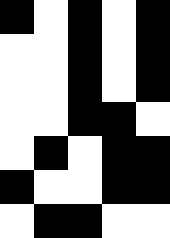[["black", "white", "black", "white", "black"], ["white", "white", "black", "white", "black"], ["white", "white", "black", "white", "black"], ["white", "white", "black", "black", "white"], ["white", "black", "white", "black", "black"], ["black", "white", "white", "black", "black"], ["white", "black", "black", "white", "white"]]